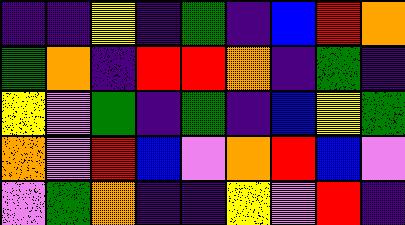[["indigo", "indigo", "yellow", "indigo", "green", "indigo", "blue", "red", "orange"], ["green", "orange", "indigo", "red", "red", "orange", "indigo", "green", "indigo"], ["yellow", "violet", "green", "indigo", "green", "indigo", "blue", "yellow", "green"], ["orange", "violet", "red", "blue", "violet", "orange", "red", "blue", "violet"], ["violet", "green", "orange", "indigo", "indigo", "yellow", "violet", "red", "indigo"]]